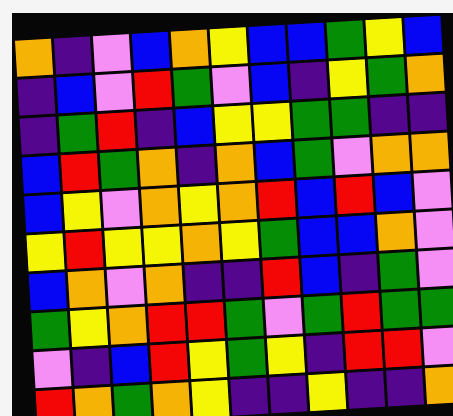[["orange", "indigo", "violet", "blue", "orange", "yellow", "blue", "blue", "green", "yellow", "blue"], ["indigo", "blue", "violet", "red", "green", "violet", "blue", "indigo", "yellow", "green", "orange"], ["indigo", "green", "red", "indigo", "blue", "yellow", "yellow", "green", "green", "indigo", "indigo"], ["blue", "red", "green", "orange", "indigo", "orange", "blue", "green", "violet", "orange", "orange"], ["blue", "yellow", "violet", "orange", "yellow", "orange", "red", "blue", "red", "blue", "violet"], ["yellow", "red", "yellow", "yellow", "orange", "yellow", "green", "blue", "blue", "orange", "violet"], ["blue", "orange", "violet", "orange", "indigo", "indigo", "red", "blue", "indigo", "green", "violet"], ["green", "yellow", "orange", "red", "red", "green", "violet", "green", "red", "green", "green"], ["violet", "indigo", "blue", "red", "yellow", "green", "yellow", "indigo", "red", "red", "violet"], ["red", "orange", "green", "orange", "yellow", "indigo", "indigo", "yellow", "indigo", "indigo", "orange"]]